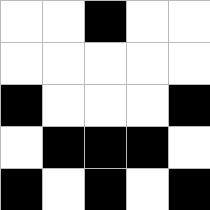[["white", "white", "black", "white", "white"], ["white", "white", "white", "white", "white"], ["black", "white", "white", "white", "black"], ["white", "black", "black", "black", "white"], ["black", "white", "black", "white", "black"]]